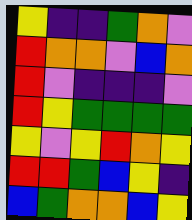[["yellow", "indigo", "indigo", "green", "orange", "violet"], ["red", "orange", "orange", "violet", "blue", "orange"], ["red", "violet", "indigo", "indigo", "indigo", "violet"], ["red", "yellow", "green", "green", "green", "green"], ["yellow", "violet", "yellow", "red", "orange", "yellow"], ["red", "red", "green", "blue", "yellow", "indigo"], ["blue", "green", "orange", "orange", "blue", "yellow"]]